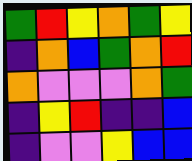[["green", "red", "yellow", "orange", "green", "yellow"], ["indigo", "orange", "blue", "green", "orange", "red"], ["orange", "violet", "violet", "violet", "orange", "green"], ["indigo", "yellow", "red", "indigo", "indigo", "blue"], ["indigo", "violet", "violet", "yellow", "blue", "blue"]]